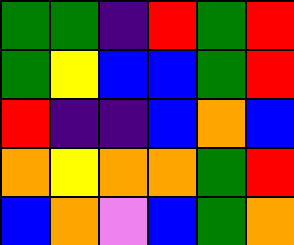[["green", "green", "indigo", "red", "green", "red"], ["green", "yellow", "blue", "blue", "green", "red"], ["red", "indigo", "indigo", "blue", "orange", "blue"], ["orange", "yellow", "orange", "orange", "green", "red"], ["blue", "orange", "violet", "blue", "green", "orange"]]